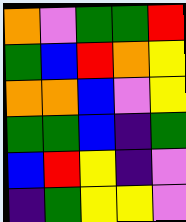[["orange", "violet", "green", "green", "red"], ["green", "blue", "red", "orange", "yellow"], ["orange", "orange", "blue", "violet", "yellow"], ["green", "green", "blue", "indigo", "green"], ["blue", "red", "yellow", "indigo", "violet"], ["indigo", "green", "yellow", "yellow", "violet"]]